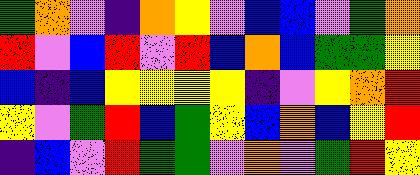[["green", "orange", "violet", "indigo", "orange", "yellow", "violet", "blue", "blue", "violet", "green", "orange"], ["red", "violet", "blue", "red", "violet", "red", "blue", "orange", "blue", "green", "green", "yellow"], ["blue", "indigo", "blue", "yellow", "yellow", "yellow", "yellow", "indigo", "violet", "yellow", "orange", "red"], ["yellow", "violet", "green", "red", "blue", "green", "yellow", "blue", "orange", "blue", "yellow", "red"], ["indigo", "blue", "violet", "red", "green", "green", "violet", "orange", "violet", "green", "red", "yellow"]]